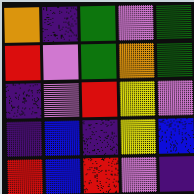[["orange", "indigo", "green", "violet", "green"], ["red", "violet", "green", "orange", "green"], ["indigo", "violet", "red", "yellow", "violet"], ["indigo", "blue", "indigo", "yellow", "blue"], ["red", "blue", "red", "violet", "indigo"]]